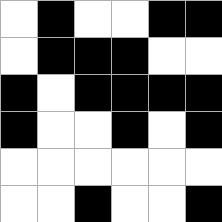[["white", "black", "white", "white", "black", "black"], ["white", "black", "black", "black", "white", "white"], ["black", "white", "black", "black", "black", "black"], ["black", "white", "white", "black", "white", "black"], ["white", "white", "white", "white", "white", "white"], ["white", "white", "black", "white", "white", "black"]]